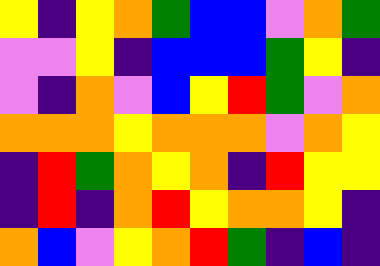[["yellow", "indigo", "yellow", "orange", "green", "blue", "blue", "violet", "orange", "green"], ["violet", "violet", "yellow", "indigo", "blue", "blue", "blue", "green", "yellow", "indigo"], ["violet", "indigo", "orange", "violet", "blue", "yellow", "red", "green", "violet", "orange"], ["orange", "orange", "orange", "yellow", "orange", "orange", "orange", "violet", "orange", "yellow"], ["indigo", "red", "green", "orange", "yellow", "orange", "indigo", "red", "yellow", "yellow"], ["indigo", "red", "indigo", "orange", "red", "yellow", "orange", "orange", "yellow", "indigo"], ["orange", "blue", "violet", "yellow", "orange", "red", "green", "indigo", "blue", "indigo"]]